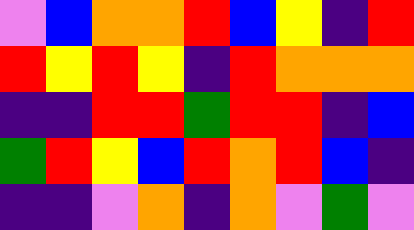[["violet", "blue", "orange", "orange", "red", "blue", "yellow", "indigo", "red"], ["red", "yellow", "red", "yellow", "indigo", "red", "orange", "orange", "orange"], ["indigo", "indigo", "red", "red", "green", "red", "red", "indigo", "blue"], ["green", "red", "yellow", "blue", "red", "orange", "red", "blue", "indigo"], ["indigo", "indigo", "violet", "orange", "indigo", "orange", "violet", "green", "violet"]]